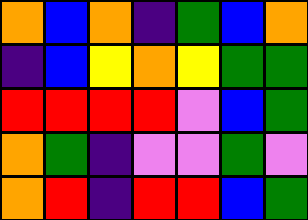[["orange", "blue", "orange", "indigo", "green", "blue", "orange"], ["indigo", "blue", "yellow", "orange", "yellow", "green", "green"], ["red", "red", "red", "red", "violet", "blue", "green"], ["orange", "green", "indigo", "violet", "violet", "green", "violet"], ["orange", "red", "indigo", "red", "red", "blue", "green"]]